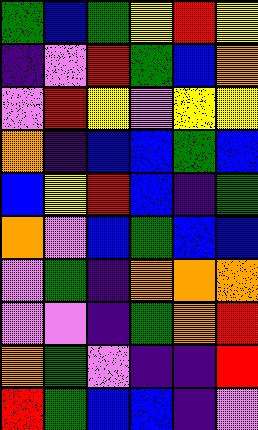[["green", "blue", "green", "yellow", "red", "yellow"], ["indigo", "violet", "red", "green", "blue", "orange"], ["violet", "red", "yellow", "violet", "yellow", "yellow"], ["orange", "indigo", "blue", "blue", "green", "blue"], ["blue", "yellow", "red", "blue", "indigo", "green"], ["orange", "violet", "blue", "green", "blue", "blue"], ["violet", "green", "indigo", "orange", "orange", "orange"], ["violet", "violet", "indigo", "green", "orange", "red"], ["orange", "green", "violet", "indigo", "indigo", "red"], ["red", "green", "blue", "blue", "indigo", "violet"]]